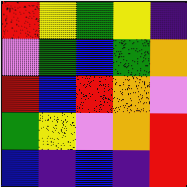[["red", "yellow", "green", "yellow", "indigo"], ["violet", "green", "blue", "green", "orange"], ["red", "blue", "red", "orange", "violet"], ["green", "yellow", "violet", "orange", "red"], ["blue", "indigo", "blue", "indigo", "red"]]